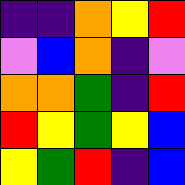[["indigo", "indigo", "orange", "yellow", "red"], ["violet", "blue", "orange", "indigo", "violet"], ["orange", "orange", "green", "indigo", "red"], ["red", "yellow", "green", "yellow", "blue"], ["yellow", "green", "red", "indigo", "blue"]]